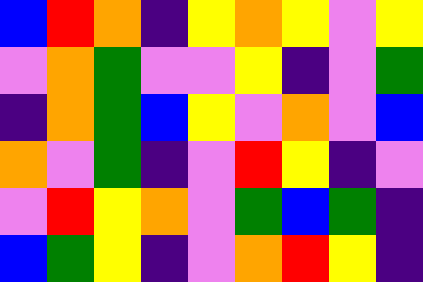[["blue", "red", "orange", "indigo", "yellow", "orange", "yellow", "violet", "yellow"], ["violet", "orange", "green", "violet", "violet", "yellow", "indigo", "violet", "green"], ["indigo", "orange", "green", "blue", "yellow", "violet", "orange", "violet", "blue"], ["orange", "violet", "green", "indigo", "violet", "red", "yellow", "indigo", "violet"], ["violet", "red", "yellow", "orange", "violet", "green", "blue", "green", "indigo"], ["blue", "green", "yellow", "indigo", "violet", "orange", "red", "yellow", "indigo"]]